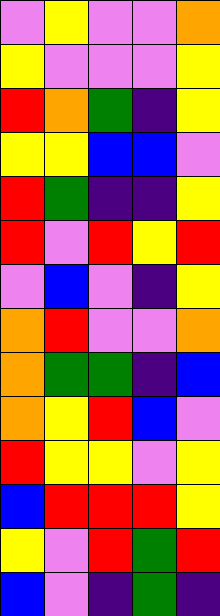[["violet", "yellow", "violet", "violet", "orange"], ["yellow", "violet", "violet", "violet", "yellow"], ["red", "orange", "green", "indigo", "yellow"], ["yellow", "yellow", "blue", "blue", "violet"], ["red", "green", "indigo", "indigo", "yellow"], ["red", "violet", "red", "yellow", "red"], ["violet", "blue", "violet", "indigo", "yellow"], ["orange", "red", "violet", "violet", "orange"], ["orange", "green", "green", "indigo", "blue"], ["orange", "yellow", "red", "blue", "violet"], ["red", "yellow", "yellow", "violet", "yellow"], ["blue", "red", "red", "red", "yellow"], ["yellow", "violet", "red", "green", "red"], ["blue", "violet", "indigo", "green", "indigo"]]